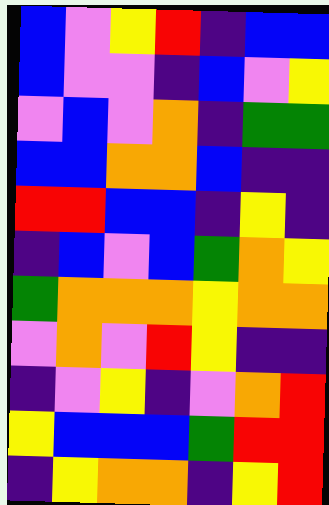[["blue", "violet", "yellow", "red", "indigo", "blue", "blue"], ["blue", "violet", "violet", "indigo", "blue", "violet", "yellow"], ["violet", "blue", "violet", "orange", "indigo", "green", "green"], ["blue", "blue", "orange", "orange", "blue", "indigo", "indigo"], ["red", "red", "blue", "blue", "indigo", "yellow", "indigo"], ["indigo", "blue", "violet", "blue", "green", "orange", "yellow"], ["green", "orange", "orange", "orange", "yellow", "orange", "orange"], ["violet", "orange", "violet", "red", "yellow", "indigo", "indigo"], ["indigo", "violet", "yellow", "indigo", "violet", "orange", "red"], ["yellow", "blue", "blue", "blue", "green", "red", "red"], ["indigo", "yellow", "orange", "orange", "indigo", "yellow", "red"]]